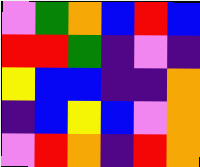[["violet", "green", "orange", "blue", "red", "blue"], ["red", "red", "green", "indigo", "violet", "indigo"], ["yellow", "blue", "blue", "indigo", "indigo", "orange"], ["indigo", "blue", "yellow", "blue", "violet", "orange"], ["violet", "red", "orange", "indigo", "red", "orange"]]